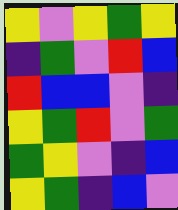[["yellow", "violet", "yellow", "green", "yellow"], ["indigo", "green", "violet", "red", "blue"], ["red", "blue", "blue", "violet", "indigo"], ["yellow", "green", "red", "violet", "green"], ["green", "yellow", "violet", "indigo", "blue"], ["yellow", "green", "indigo", "blue", "violet"]]